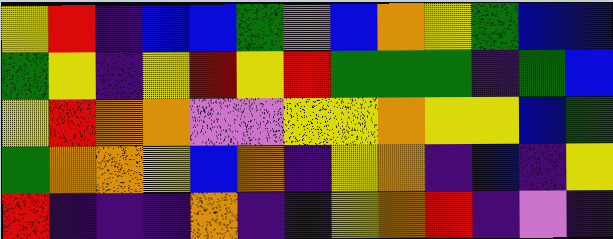[["yellow", "red", "indigo", "blue", "blue", "green", "violet", "blue", "orange", "yellow", "green", "blue", "blue"], ["green", "yellow", "indigo", "yellow", "red", "yellow", "red", "green", "green", "green", "indigo", "green", "blue"], ["yellow", "red", "orange", "orange", "violet", "violet", "yellow", "yellow", "orange", "yellow", "yellow", "blue", "green"], ["green", "orange", "orange", "yellow", "blue", "orange", "indigo", "yellow", "orange", "indigo", "blue", "indigo", "yellow"], ["red", "indigo", "indigo", "indigo", "orange", "indigo", "indigo", "yellow", "orange", "red", "indigo", "violet", "indigo"]]